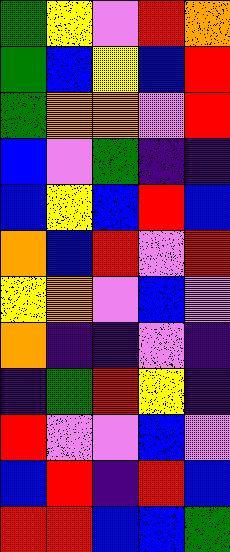[["green", "yellow", "violet", "red", "orange"], ["green", "blue", "yellow", "blue", "red"], ["green", "orange", "orange", "violet", "red"], ["blue", "violet", "green", "indigo", "indigo"], ["blue", "yellow", "blue", "red", "blue"], ["orange", "blue", "red", "violet", "red"], ["yellow", "orange", "violet", "blue", "violet"], ["orange", "indigo", "indigo", "violet", "indigo"], ["indigo", "green", "red", "yellow", "indigo"], ["red", "violet", "violet", "blue", "violet"], ["blue", "red", "indigo", "red", "blue"], ["red", "red", "blue", "blue", "green"]]